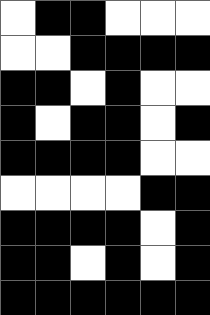[["white", "black", "black", "white", "white", "white"], ["white", "white", "black", "black", "black", "black"], ["black", "black", "white", "black", "white", "white"], ["black", "white", "black", "black", "white", "black"], ["black", "black", "black", "black", "white", "white"], ["white", "white", "white", "white", "black", "black"], ["black", "black", "black", "black", "white", "black"], ["black", "black", "white", "black", "white", "black"], ["black", "black", "black", "black", "black", "black"]]